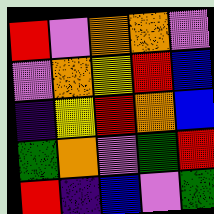[["red", "violet", "orange", "orange", "violet"], ["violet", "orange", "yellow", "red", "blue"], ["indigo", "yellow", "red", "orange", "blue"], ["green", "orange", "violet", "green", "red"], ["red", "indigo", "blue", "violet", "green"]]